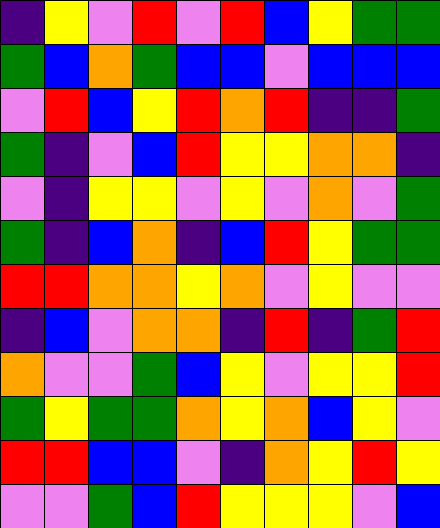[["indigo", "yellow", "violet", "red", "violet", "red", "blue", "yellow", "green", "green"], ["green", "blue", "orange", "green", "blue", "blue", "violet", "blue", "blue", "blue"], ["violet", "red", "blue", "yellow", "red", "orange", "red", "indigo", "indigo", "green"], ["green", "indigo", "violet", "blue", "red", "yellow", "yellow", "orange", "orange", "indigo"], ["violet", "indigo", "yellow", "yellow", "violet", "yellow", "violet", "orange", "violet", "green"], ["green", "indigo", "blue", "orange", "indigo", "blue", "red", "yellow", "green", "green"], ["red", "red", "orange", "orange", "yellow", "orange", "violet", "yellow", "violet", "violet"], ["indigo", "blue", "violet", "orange", "orange", "indigo", "red", "indigo", "green", "red"], ["orange", "violet", "violet", "green", "blue", "yellow", "violet", "yellow", "yellow", "red"], ["green", "yellow", "green", "green", "orange", "yellow", "orange", "blue", "yellow", "violet"], ["red", "red", "blue", "blue", "violet", "indigo", "orange", "yellow", "red", "yellow"], ["violet", "violet", "green", "blue", "red", "yellow", "yellow", "yellow", "violet", "blue"]]